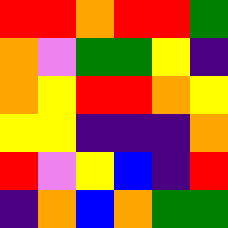[["red", "red", "orange", "red", "red", "green"], ["orange", "violet", "green", "green", "yellow", "indigo"], ["orange", "yellow", "red", "red", "orange", "yellow"], ["yellow", "yellow", "indigo", "indigo", "indigo", "orange"], ["red", "violet", "yellow", "blue", "indigo", "red"], ["indigo", "orange", "blue", "orange", "green", "green"]]